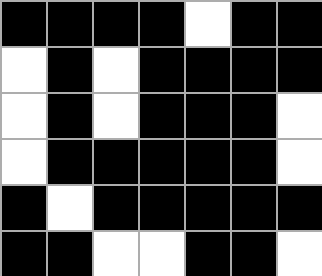[["black", "black", "black", "black", "white", "black", "black"], ["white", "black", "white", "black", "black", "black", "black"], ["white", "black", "white", "black", "black", "black", "white"], ["white", "black", "black", "black", "black", "black", "white"], ["black", "white", "black", "black", "black", "black", "black"], ["black", "black", "white", "white", "black", "black", "white"]]